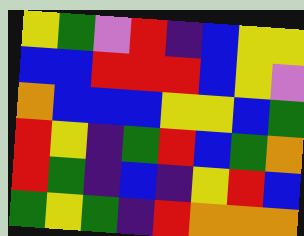[["yellow", "green", "violet", "red", "indigo", "blue", "yellow", "yellow"], ["blue", "blue", "red", "red", "red", "blue", "yellow", "violet"], ["orange", "blue", "blue", "blue", "yellow", "yellow", "blue", "green"], ["red", "yellow", "indigo", "green", "red", "blue", "green", "orange"], ["red", "green", "indigo", "blue", "indigo", "yellow", "red", "blue"], ["green", "yellow", "green", "indigo", "red", "orange", "orange", "orange"]]